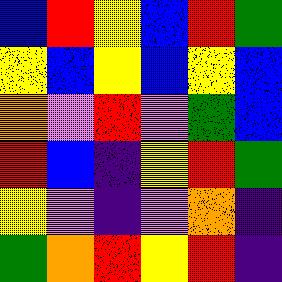[["blue", "red", "yellow", "blue", "red", "green"], ["yellow", "blue", "yellow", "blue", "yellow", "blue"], ["orange", "violet", "red", "violet", "green", "blue"], ["red", "blue", "indigo", "yellow", "red", "green"], ["yellow", "violet", "indigo", "violet", "orange", "indigo"], ["green", "orange", "red", "yellow", "red", "indigo"]]